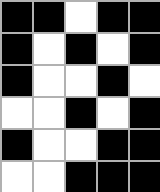[["black", "black", "white", "black", "black"], ["black", "white", "black", "white", "black"], ["black", "white", "white", "black", "white"], ["white", "white", "black", "white", "black"], ["black", "white", "white", "black", "black"], ["white", "white", "black", "black", "black"]]